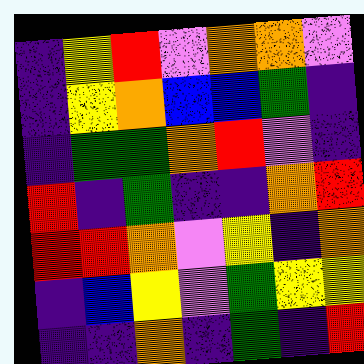[["indigo", "yellow", "red", "violet", "orange", "orange", "violet"], ["indigo", "yellow", "orange", "blue", "blue", "green", "indigo"], ["indigo", "green", "green", "orange", "red", "violet", "indigo"], ["red", "indigo", "green", "indigo", "indigo", "orange", "red"], ["red", "red", "orange", "violet", "yellow", "indigo", "orange"], ["indigo", "blue", "yellow", "violet", "green", "yellow", "yellow"], ["indigo", "indigo", "orange", "indigo", "green", "indigo", "red"]]